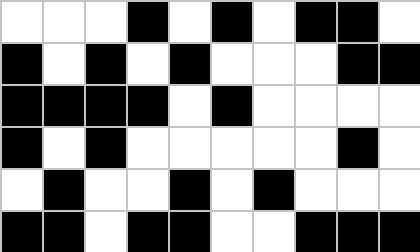[["white", "white", "white", "black", "white", "black", "white", "black", "black", "white"], ["black", "white", "black", "white", "black", "white", "white", "white", "black", "black"], ["black", "black", "black", "black", "white", "black", "white", "white", "white", "white"], ["black", "white", "black", "white", "white", "white", "white", "white", "black", "white"], ["white", "black", "white", "white", "black", "white", "black", "white", "white", "white"], ["black", "black", "white", "black", "black", "white", "white", "black", "black", "black"]]